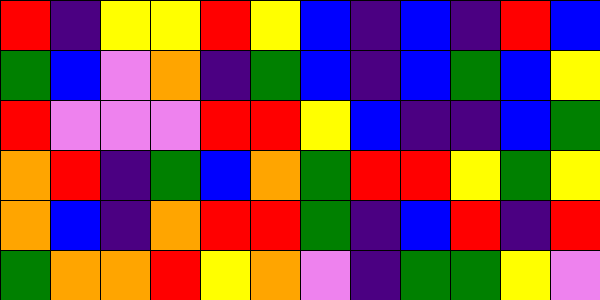[["red", "indigo", "yellow", "yellow", "red", "yellow", "blue", "indigo", "blue", "indigo", "red", "blue"], ["green", "blue", "violet", "orange", "indigo", "green", "blue", "indigo", "blue", "green", "blue", "yellow"], ["red", "violet", "violet", "violet", "red", "red", "yellow", "blue", "indigo", "indigo", "blue", "green"], ["orange", "red", "indigo", "green", "blue", "orange", "green", "red", "red", "yellow", "green", "yellow"], ["orange", "blue", "indigo", "orange", "red", "red", "green", "indigo", "blue", "red", "indigo", "red"], ["green", "orange", "orange", "red", "yellow", "orange", "violet", "indigo", "green", "green", "yellow", "violet"]]